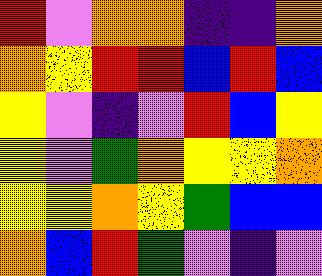[["red", "violet", "orange", "orange", "indigo", "indigo", "orange"], ["orange", "yellow", "red", "red", "blue", "red", "blue"], ["yellow", "violet", "indigo", "violet", "red", "blue", "yellow"], ["yellow", "violet", "green", "orange", "yellow", "yellow", "orange"], ["yellow", "yellow", "orange", "yellow", "green", "blue", "blue"], ["orange", "blue", "red", "green", "violet", "indigo", "violet"]]